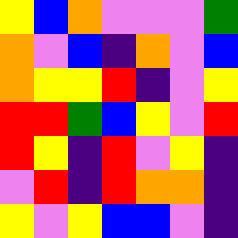[["yellow", "blue", "orange", "violet", "violet", "violet", "green"], ["orange", "violet", "blue", "indigo", "orange", "violet", "blue"], ["orange", "yellow", "yellow", "red", "indigo", "violet", "yellow"], ["red", "red", "green", "blue", "yellow", "violet", "red"], ["red", "yellow", "indigo", "red", "violet", "yellow", "indigo"], ["violet", "red", "indigo", "red", "orange", "orange", "indigo"], ["yellow", "violet", "yellow", "blue", "blue", "violet", "indigo"]]